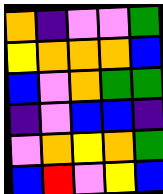[["orange", "indigo", "violet", "violet", "green"], ["yellow", "orange", "orange", "orange", "blue"], ["blue", "violet", "orange", "green", "green"], ["indigo", "violet", "blue", "blue", "indigo"], ["violet", "orange", "yellow", "orange", "green"], ["blue", "red", "violet", "yellow", "blue"]]